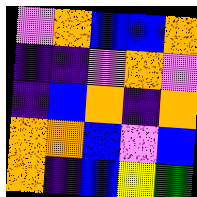[["violet", "orange", "blue", "blue", "orange"], ["indigo", "indigo", "violet", "orange", "violet"], ["indigo", "blue", "orange", "indigo", "orange"], ["orange", "orange", "blue", "violet", "blue"], ["orange", "indigo", "blue", "yellow", "green"]]